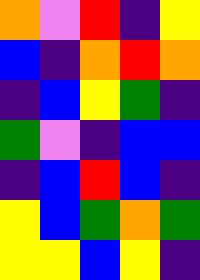[["orange", "violet", "red", "indigo", "yellow"], ["blue", "indigo", "orange", "red", "orange"], ["indigo", "blue", "yellow", "green", "indigo"], ["green", "violet", "indigo", "blue", "blue"], ["indigo", "blue", "red", "blue", "indigo"], ["yellow", "blue", "green", "orange", "green"], ["yellow", "yellow", "blue", "yellow", "indigo"]]